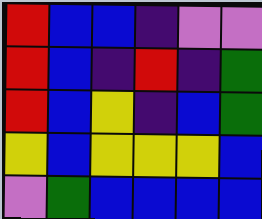[["red", "blue", "blue", "indigo", "violet", "violet"], ["red", "blue", "indigo", "red", "indigo", "green"], ["red", "blue", "yellow", "indigo", "blue", "green"], ["yellow", "blue", "yellow", "yellow", "yellow", "blue"], ["violet", "green", "blue", "blue", "blue", "blue"]]